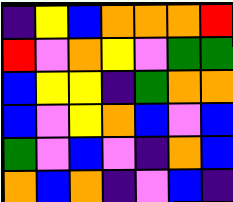[["indigo", "yellow", "blue", "orange", "orange", "orange", "red"], ["red", "violet", "orange", "yellow", "violet", "green", "green"], ["blue", "yellow", "yellow", "indigo", "green", "orange", "orange"], ["blue", "violet", "yellow", "orange", "blue", "violet", "blue"], ["green", "violet", "blue", "violet", "indigo", "orange", "blue"], ["orange", "blue", "orange", "indigo", "violet", "blue", "indigo"]]